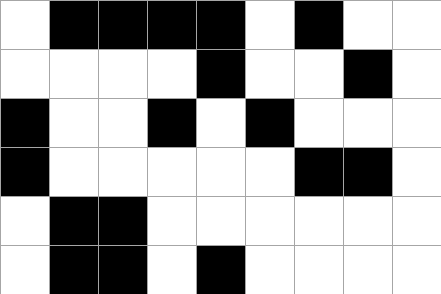[["white", "black", "black", "black", "black", "white", "black", "white", "white"], ["white", "white", "white", "white", "black", "white", "white", "black", "white"], ["black", "white", "white", "black", "white", "black", "white", "white", "white"], ["black", "white", "white", "white", "white", "white", "black", "black", "white"], ["white", "black", "black", "white", "white", "white", "white", "white", "white"], ["white", "black", "black", "white", "black", "white", "white", "white", "white"]]